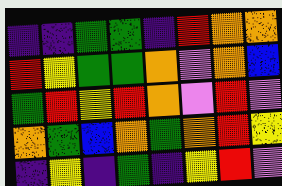[["indigo", "indigo", "green", "green", "indigo", "red", "orange", "orange"], ["red", "yellow", "green", "green", "orange", "violet", "orange", "blue"], ["green", "red", "yellow", "red", "orange", "violet", "red", "violet"], ["orange", "green", "blue", "orange", "green", "orange", "red", "yellow"], ["indigo", "yellow", "indigo", "green", "indigo", "yellow", "red", "violet"]]